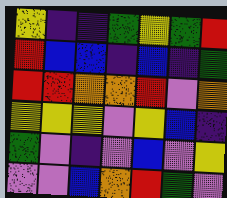[["yellow", "indigo", "indigo", "green", "yellow", "green", "red"], ["red", "blue", "blue", "indigo", "blue", "indigo", "green"], ["red", "red", "orange", "orange", "red", "violet", "orange"], ["yellow", "yellow", "yellow", "violet", "yellow", "blue", "indigo"], ["green", "violet", "indigo", "violet", "blue", "violet", "yellow"], ["violet", "violet", "blue", "orange", "red", "green", "violet"]]